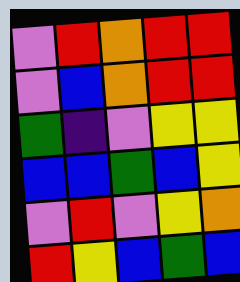[["violet", "red", "orange", "red", "red"], ["violet", "blue", "orange", "red", "red"], ["green", "indigo", "violet", "yellow", "yellow"], ["blue", "blue", "green", "blue", "yellow"], ["violet", "red", "violet", "yellow", "orange"], ["red", "yellow", "blue", "green", "blue"]]